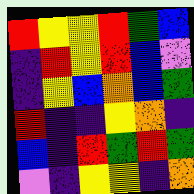[["red", "yellow", "yellow", "red", "green", "blue"], ["indigo", "red", "yellow", "red", "blue", "violet"], ["indigo", "yellow", "blue", "orange", "blue", "green"], ["red", "indigo", "indigo", "yellow", "orange", "indigo"], ["blue", "indigo", "red", "green", "red", "green"], ["violet", "indigo", "yellow", "yellow", "indigo", "orange"]]